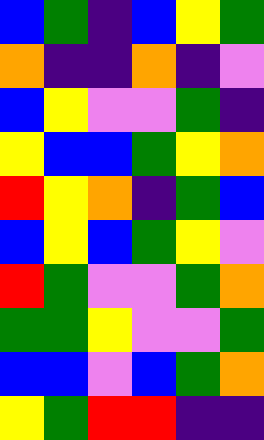[["blue", "green", "indigo", "blue", "yellow", "green"], ["orange", "indigo", "indigo", "orange", "indigo", "violet"], ["blue", "yellow", "violet", "violet", "green", "indigo"], ["yellow", "blue", "blue", "green", "yellow", "orange"], ["red", "yellow", "orange", "indigo", "green", "blue"], ["blue", "yellow", "blue", "green", "yellow", "violet"], ["red", "green", "violet", "violet", "green", "orange"], ["green", "green", "yellow", "violet", "violet", "green"], ["blue", "blue", "violet", "blue", "green", "orange"], ["yellow", "green", "red", "red", "indigo", "indigo"]]